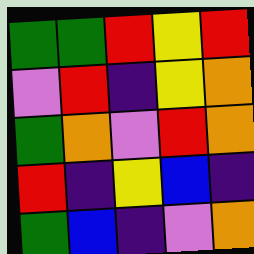[["green", "green", "red", "yellow", "red"], ["violet", "red", "indigo", "yellow", "orange"], ["green", "orange", "violet", "red", "orange"], ["red", "indigo", "yellow", "blue", "indigo"], ["green", "blue", "indigo", "violet", "orange"]]